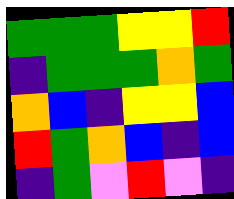[["green", "green", "green", "yellow", "yellow", "red"], ["indigo", "green", "green", "green", "orange", "green"], ["orange", "blue", "indigo", "yellow", "yellow", "blue"], ["red", "green", "orange", "blue", "indigo", "blue"], ["indigo", "green", "violet", "red", "violet", "indigo"]]